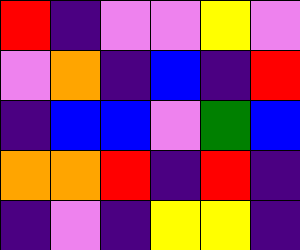[["red", "indigo", "violet", "violet", "yellow", "violet"], ["violet", "orange", "indigo", "blue", "indigo", "red"], ["indigo", "blue", "blue", "violet", "green", "blue"], ["orange", "orange", "red", "indigo", "red", "indigo"], ["indigo", "violet", "indigo", "yellow", "yellow", "indigo"]]